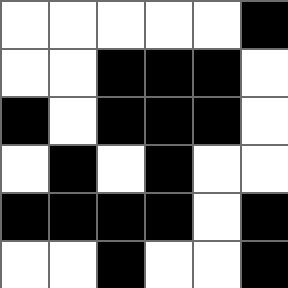[["white", "white", "white", "white", "white", "black"], ["white", "white", "black", "black", "black", "white"], ["black", "white", "black", "black", "black", "white"], ["white", "black", "white", "black", "white", "white"], ["black", "black", "black", "black", "white", "black"], ["white", "white", "black", "white", "white", "black"]]